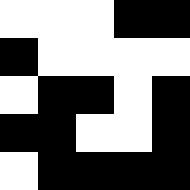[["white", "white", "white", "black", "black"], ["black", "white", "white", "white", "white"], ["white", "black", "black", "white", "black"], ["black", "black", "white", "white", "black"], ["white", "black", "black", "black", "black"]]